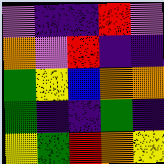[["violet", "indigo", "indigo", "red", "violet"], ["orange", "violet", "red", "indigo", "indigo"], ["green", "yellow", "blue", "orange", "orange"], ["green", "indigo", "indigo", "green", "indigo"], ["yellow", "green", "red", "orange", "yellow"]]